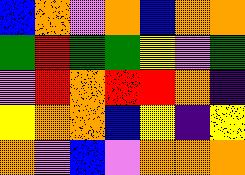[["blue", "orange", "violet", "orange", "blue", "orange", "orange"], ["green", "red", "green", "green", "yellow", "violet", "green"], ["violet", "red", "orange", "red", "red", "orange", "indigo"], ["yellow", "orange", "orange", "blue", "yellow", "indigo", "yellow"], ["orange", "violet", "blue", "violet", "orange", "orange", "orange"]]